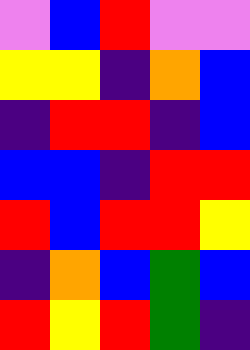[["violet", "blue", "red", "violet", "violet"], ["yellow", "yellow", "indigo", "orange", "blue"], ["indigo", "red", "red", "indigo", "blue"], ["blue", "blue", "indigo", "red", "red"], ["red", "blue", "red", "red", "yellow"], ["indigo", "orange", "blue", "green", "blue"], ["red", "yellow", "red", "green", "indigo"]]